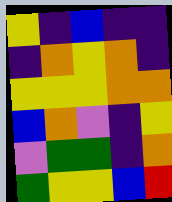[["yellow", "indigo", "blue", "indigo", "indigo"], ["indigo", "orange", "yellow", "orange", "indigo"], ["yellow", "yellow", "yellow", "orange", "orange"], ["blue", "orange", "violet", "indigo", "yellow"], ["violet", "green", "green", "indigo", "orange"], ["green", "yellow", "yellow", "blue", "red"]]